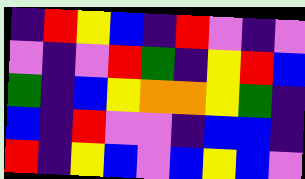[["indigo", "red", "yellow", "blue", "indigo", "red", "violet", "indigo", "violet"], ["violet", "indigo", "violet", "red", "green", "indigo", "yellow", "red", "blue"], ["green", "indigo", "blue", "yellow", "orange", "orange", "yellow", "green", "indigo"], ["blue", "indigo", "red", "violet", "violet", "indigo", "blue", "blue", "indigo"], ["red", "indigo", "yellow", "blue", "violet", "blue", "yellow", "blue", "violet"]]